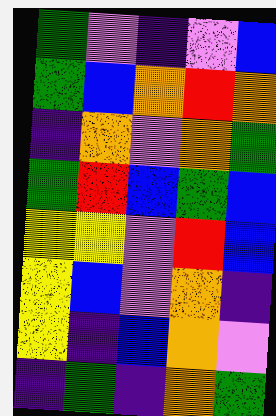[["green", "violet", "indigo", "violet", "blue"], ["green", "blue", "orange", "red", "orange"], ["indigo", "orange", "violet", "orange", "green"], ["green", "red", "blue", "green", "blue"], ["yellow", "yellow", "violet", "red", "blue"], ["yellow", "blue", "violet", "orange", "indigo"], ["yellow", "indigo", "blue", "orange", "violet"], ["indigo", "green", "indigo", "orange", "green"]]